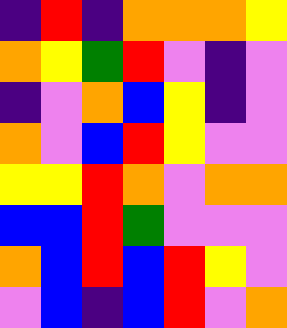[["indigo", "red", "indigo", "orange", "orange", "orange", "yellow"], ["orange", "yellow", "green", "red", "violet", "indigo", "violet"], ["indigo", "violet", "orange", "blue", "yellow", "indigo", "violet"], ["orange", "violet", "blue", "red", "yellow", "violet", "violet"], ["yellow", "yellow", "red", "orange", "violet", "orange", "orange"], ["blue", "blue", "red", "green", "violet", "violet", "violet"], ["orange", "blue", "red", "blue", "red", "yellow", "violet"], ["violet", "blue", "indigo", "blue", "red", "violet", "orange"]]